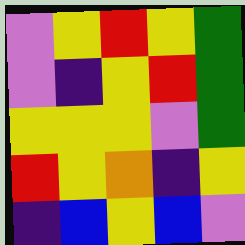[["violet", "yellow", "red", "yellow", "green"], ["violet", "indigo", "yellow", "red", "green"], ["yellow", "yellow", "yellow", "violet", "green"], ["red", "yellow", "orange", "indigo", "yellow"], ["indigo", "blue", "yellow", "blue", "violet"]]